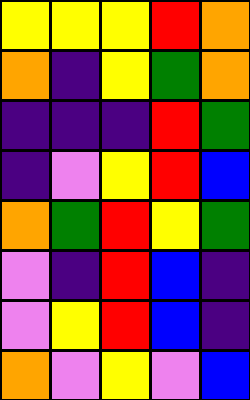[["yellow", "yellow", "yellow", "red", "orange"], ["orange", "indigo", "yellow", "green", "orange"], ["indigo", "indigo", "indigo", "red", "green"], ["indigo", "violet", "yellow", "red", "blue"], ["orange", "green", "red", "yellow", "green"], ["violet", "indigo", "red", "blue", "indigo"], ["violet", "yellow", "red", "blue", "indigo"], ["orange", "violet", "yellow", "violet", "blue"]]